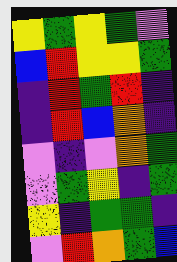[["yellow", "green", "yellow", "green", "violet"], ["blue", "red", "yellow", "yellow", "green"], ["indigo", "red", "green", "red", "indigo"], ["indigo", "red", "blue", "orange", "indigo"], ["violet", "indigo", "violet", "orange", "green"], ["violet", "green", "yellow", "indigo", "green"], ["yellow", "indigo", "green", "green", "indigo"], ["violet", "red", "orange", "green", "blue"]]